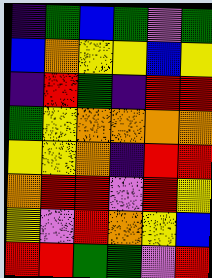[["indigo", "green", "blue", "green", "violet", "green"], ["blue", "orange", "yellow", "yellow", "blue", "yellow"], ["indigo", "red", "green", "indigo", "red", "red"], ["green", "yellow", "orange", "orange", "orange", "orange"], ["yellow", "yellow", "orange", "indigo", "red", "red"], ["orange", "red", "red", "violet", "red", "yellow"], ["yellow", "violet", "red", "orange", "yellow", "blue"], ["red", "red", "green", "green", "violet", "red"]]